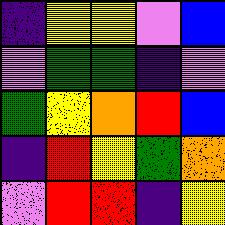[["indigo", "yellow", "yellow", "violet", "blue"], ["violet", "green", "green", "indigo", "violet"], ["green", "yellow", "orange", "red", "blue"], ["indigo", "red", "yellow", "green", "orange"], ["violet", "red", "red", "indigo", "yellow"]]